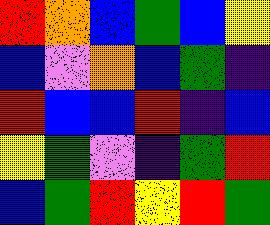[["red", "orange", "blue", "green", "blue", "yellow"], ["blue", "violet", "orange", "blue", "green", "indigo"], ["red", "blue", "blue", "red", "indigo", "blue"], ["yellow", "green", "violet", "indigo", "green", "red"], ["blue", "green", "red", "yellow", "red", "green"]]